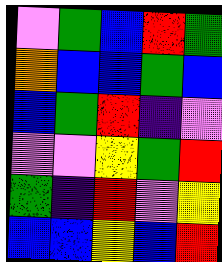[["violet", "green", "blue", "red", "green"], ["orange", "blue", "blue", "green", "blue"], ["blue", "green", "red", "indigo", "violet"], ["violet", "violet", "yellow", "green", "red"], ["green", "indigo", "red", "violet", "yellow"], ["blue", "blue", "yellow", "blue", "red"]]